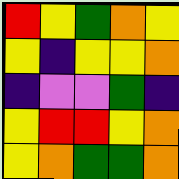[["red", "yellow", "green", "orange", "yellow"], ["yellow", "indigo", "yellow", "yellow", "orange"], ["indigo", "violet", "violet", "green", "indigo"], ["yellow", "red", "red", "yellow", "orange"], ["yellow", "orange", "green", "green", "orange"]]